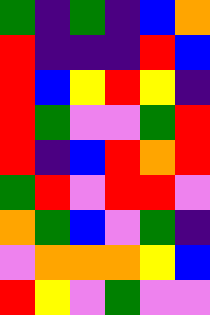[["green", "indigo", "green", "indigo", "blue", "orange"], ["red", "indigo", "indigo", "indigo", "red", "blue"], ["red", "blue", "yellow", "red", "yellow", "indigo"], ["red", "green", "violet", "violet", "green", "red"], ["red", "indigo", "blue", "red", "orange", "red"], ["green", "red", "violet", "red", "red", "violet"], ["orange", "green", "blue", "violet", "green", "indigo"], ["violet", "orange", "orange", "orange", "yellow", "blue"], ["red", "yellow", "violet", "green", "violet", "violet"]]